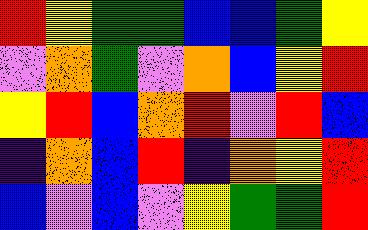[["red", "yellow", "green", "green", "blue", "blue", "green", "yellow"], ["violet", "orange", "green", "violet", "orange", "blue", "yellow", "red"], ["yellow", "red", "blue", "orange", "red", "violet", "red", "blue"], ["indigo", "orange", "blue", "red", "indigo", "orange", "yellow", "red"], ["blue", "violet", "blue", "violet", "yellow", "green", "green", "red"]]